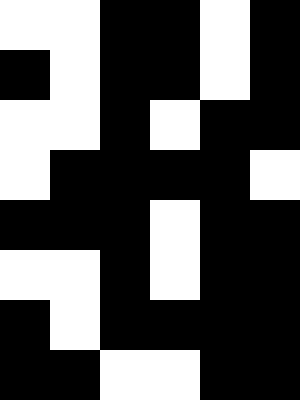[["white", "white", "black", "black", "white", "black"], ["black", "white", "black", "black", "white", "black"], ["white", "white", "black", "white", "black", "black"], ["white", "black", "black", "black", "black", "white"], ["black", "black", "black", "white", "black", "black"], ["white", "white", "black", "white", "black", "black"], ["black", "white", "black", "black", "black", "black"], ["black", "black", "white", "white", "black", "black"]]